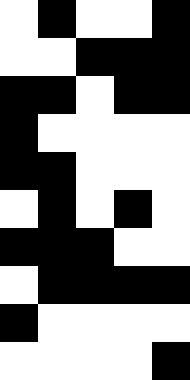[["white", "black", "white", "white", "black"], ["white", "white", "black", "black", "black"], ["black", "black", "white", "black", "black"], ["black", "white", "white", "white", "white"], ["black", "black", "white", "white", "white"], ["white", "black", "white", "black", "white"], ["black", "black", "black", "white", "white"], ["white", "black", "black", "black", "black"], ["black", "white", "white", "white", "white"], ["white", "white", "white", "white", "black"]]